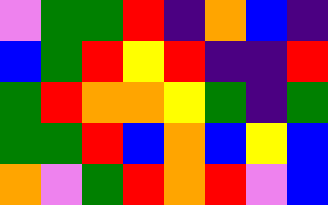[["violet", "green", "green", "red", "indigo", "orange", "blue", "indigo"], ["blue", "green", "red", "yellow", "red", "indigo", "indigo", "red"], ["green", "red", "orange", "orange", "yellow", "green", "indigo", "green"], ["green", "green", "red", "blue", "orange", "blue", "yellow", "blue"], ["orange", "violet", "green", "red", "orange", "red", "violet", "blue"]]